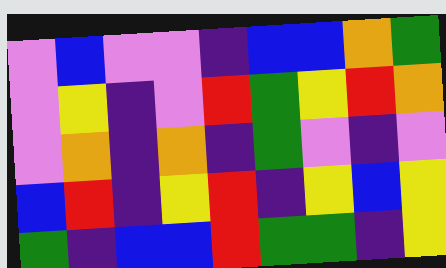[["violet", "blue", "violet", "violet", "indigo", "blue", "blue", "orange", "green"], ["violet", "yellow", "indigo", "violet", "red", "green", "yellow", "red", "orange"], ["violet", "orange", "indigo", "orange", "indigo", "green", "violet", "indigo", "violet"], ["blue", "red", "indigo", "yellow", "red", "indigo", "yellow", "blue", "yellow"], ["green", "indigo", "blue", "blue", "red", "green", "green", "indigo", "yellow"]]